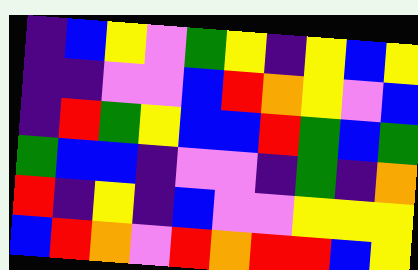[["indigo", "blue", "yellow", "violet", "green", "yellow", "indigo", "yellow", "blue", "yellow"], ["indigo", "indigo", "violet", "violet", "blue", "red", "orange", "yellow", "violet", "blue"], ["indigo", "red", "green", "yellow", "blue", "blue", "red", "green", "blue", "green"], ["green", "blue", "blue", "indigo", "violet", "violet", "indigo", "green", "indigo", "orange"], ["red", "indigo", "yellow", "indigo", "blue", "violet", "violet", "yellow", "yellow", "yellow"], ["blue", "red", "orange", "violet", "red", "orange", "red", "red", "blue", "yellow"]]